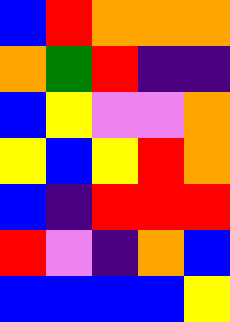[["blue", "red", "orange", "orange", "orange"], ["orange", "green", "red", "indigo", "indigo"], ["blue", "yellow", "violet", "violet", "orange"], ["yellow", "blue", "yellow", "red", "orange"], ["blue", "indigo", "red", "red", "red"], ["red", "violet", "indigo", "orange", "blue"], ["blue", "blue", "blue", "blue", "yellow"]]